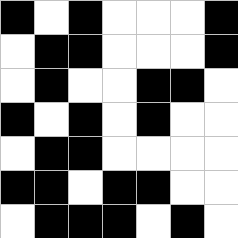[["black", "white", "black", "white", "white", "white", "black"], ["white", "black", "black", "white", "white", "white", "black"], ["white", "black", "white", "white", "black", "black", "white"], ["black", "white", "black", "white", "black", "white", "white"], ["white", "black", "black", "white", "white", "white", "white"], ["black", "black", "white", "black", "black", "white", "white"], ["white", "black", "black", "black", "white", "black", "white"]]